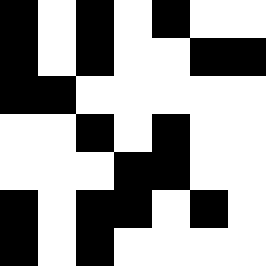[["black", "white", "black", "white", "black", "white", "white"], ["black", "white", "black", "white", "white", "black", "black"], ["black", "black", "white", "white", "white", "white", "white"], ["white", "white", "black", "white", "black", "white", "white"], ["white", "white", "white", "black", "black", "white", "white"], ["black", "white", "black", "black", "white", "black", "white"], ["black", "white", "black", "white", "white", "white", "white"]]